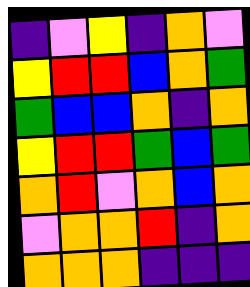[["indigo", "violet", "yellow", "indigo", "orange", "violet"], ["yellow", "red", "red", "blue", "orange", "green"], ["green", "blue", "blue", "orange", "indigo", "orange"], ["yellow", "red", "red", "green", "blue", "green"], ["orange", "red", "violet", "orange", "blue", "orange"], ["violet", "orange", "orange", "red", "indigo", "orange"], ["orange", "orange", "orange", "indigo", "indigo", "indigo"]]